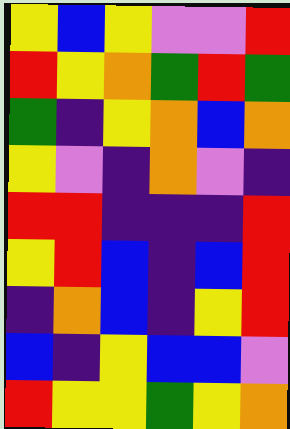[["yellow", "blue", "yellow", "violet", "violet", "red"], ["red", "yellow", "orange", "green", "red", "green"], ["green", "indigo", "yellow", "orange", "blue", "orange"], ["yellow", "violet", "indigo", "orange", "violet", "indigo"], ["red", "red", "indigo", "indigo", "indigo", "red"], ["yellow", "red", "blue", "indigo", "blue", "red"], ["indigo", "orange", "blue", "indigo", "yellow", "red"], ["blue", "indigo", "yellow", "blue", "blue", "violet"], ["red", "yellow", "yellow", "green", "yellow", "orange"]]